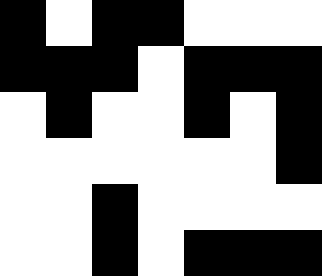[["black", "white", "black", "black", "white", "white", "white"], ["black", "black", "black", "white", "black", "black", "black"], ["white", "black", "white", "white", "black", "white", "black"], ["white", "white", "white", "white", "white", "white", "black"], ["white", "white", "black", "white", "white", "white", "white"], ["white", "white", "black", "white", "black", "black", "black"]]